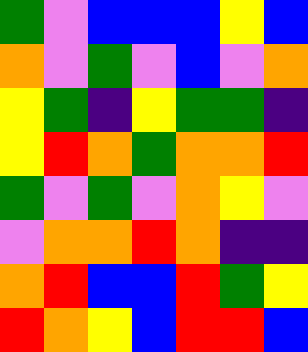[["green", "violet", "blue", "blue", "blue", "yellow", "blue"], ["orange", "violet", "green", "violet", "blue", "violet", "orange"], ["yellow", "green", "indigo", "yellow", "green", "green", "indigo"], ["yellow", "red", "orange", "green", "orange", "orange", "red"], ["green", "violet", "green", "violet", "orange", "yellow", "violet"], ["violet", "orange", "orange", "red", "orange", "indigo", "indigo"], ["orange", "red", "blue", "blue", "red", "green", "yellow"], ["red", "orange", "yellow", "blue", "red", "red", "blue"]]